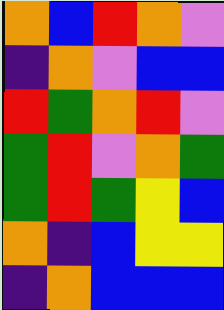[["orange", "blue", "red", "orange", "violet"], ["indigo", "orange", "violet", "blue", "blue"], ["red", "green", "orange", "red", "violet"], ["green", "red", "violet", "orange", "green"], ["green", "red", "green", "yellow", "blue"], ["orange", "indigo", "blue", "yellow", "yellow"], ["indigo", "orange", "blue", "blue", "blue"]]